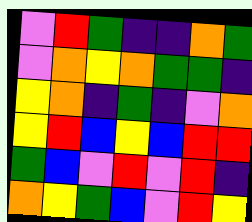[["violet", "red", "green", "indigo", "indigo", "orange", "green"], ["violet", "orange", "yellow", "orange", "green", "green", "indigo"], ["yellow", "orange", "indigo", "green", "indigo", "violet", "orange"], ["yellow", "red", "blue", "yellow", "blue", "red", "red"], ["green", "blue", "violet", "red", "violet", "red", "indigo"], ["orange", "yellow", "green", "blue", "violet", "red", "yellow"]]